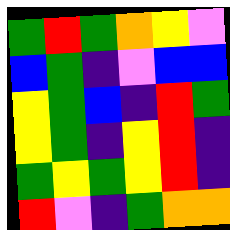[["green", "red", "green", "orange", "yellow", "violet"], ["blue", "green", "indigo", "violet", "blue", "blue"], ["yellow", "green", "blue", "indigo", "red", "green"], ["yellow", "green", "indigo", "yellow", "red", "indigo"], ["green", "yellow", "green", "yellow", "red", "indigo"], ["red", "violet", "indigo", "green", "orange", "orange"]]